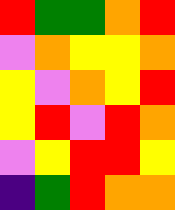[["red", "green", "green", "orange", "red"], ["violet", "orange", "yellow", "yellow", "orange"], ["yellow", "violet", "orange", "yellow", "red"], ["yellow", "red", "violet", "red", "orange"], ["violet", "yellow", "red", "red", "yellow"], ["indigo", "green", "red", "orange", "orange"]]